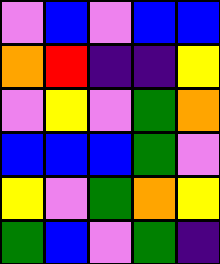[["violet", "blue", "violet", "blue", "blue"], ["orange", "red", "indigo", "indigo", "yellow"], ["violet", "yellow", "violet", "green", "orange"], ["blue", "blue", "blue", "green", "violet"], ["yellow", "violet", "green", "orange", "yellow"], ["green", "blue", "violet", "green", "indigo"]]